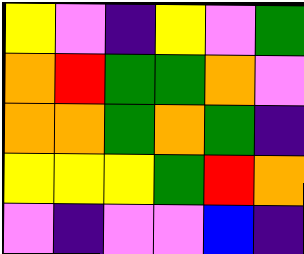[["yellow", "violet", "indigo", "yellow", "violet", "green"], ["orange", "red", "green", "green", "orange", "violet"], ["orange", "orange", "green", "orange", "green", "indigo"], ["yellow", "yellow", "yellow", "green", "red", "orange"], ["violet", "indigo", "violet", "violet", "blue", "indigo"]]